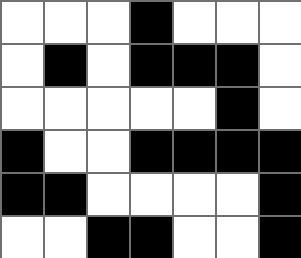[["white", "white", "white", "black", "white", "white", "white"], ["white", "black", "white", "black", "black", "black", "white"], ["white", "white", "white", "white", "white", "black", "white"], ["black", "white", "white", "black", "black", "black", "black"], ["black", "black", "white", "white", "white", "white", "black"], ["white", "white", "black", "black", "white", "white", "black"]]